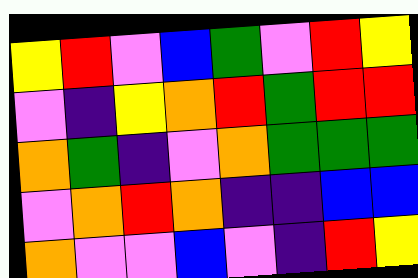[["yellow", "red", "violet", "blue", "green", "violet", "red", "yellow"], ["violet", "indigo", "yellow", "orange", "red", "green", "red", "red"], ["orange", "green", "indigo", "violet", "orange", "green", "green", "green"], ["violet", "orange", "red", "orange", "indigo", "indigo", "blue", "blue"], ["orange", "violet", "violet", "blue", "violet", "indigo", "red", "yellow"]]